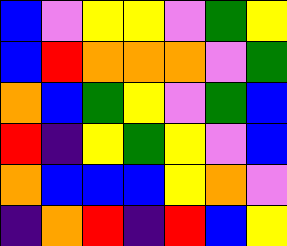[["blue", "violet", "yellow", "yellow", "violet", "green", "yellow"], ["blue", "red", "orange", "orange", "orange", "violet", "green"], ["orange", "blue", "green", "yellow", "violet", "green", "blue"], ["red", "indigo", "yellow", "green", "yellow", "violet", "blue"], ["orange", "blue", "blue", "blue", "yellow", "orange", "violet"], ["indigo", "orange", "red", "indigo", "red", "blue", "yellow"]]